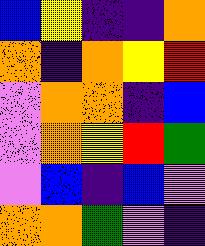[["blue", "yellow", "indigo", "indigo", "orange"], ["orange", "indigo", "orange", "yellow", "red"], ["violet", "orange", "orange", "indigo", "blue"], ["violet", "orange", "yellow", "red", "green"], ["violet", "blue", "indigo", "blue", "violet"], ["orange", "orange", "green", "violet", "indigo"]]